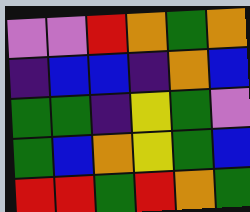[["violet", "violet", "red", "orange", "green", "orange"], ["indigo", "blue", "blue", "indigo", "orange", "blue"], ["green", "green", "indigo", "yellow", "green", "violet"], ["green", "blue", "orange", "yellow", "green", "blue"], ["red", "red", "green", "red", "orange", "green"]]